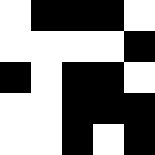[["white", "black", "black", "black", "white"], ["white", "white", "white", "white", "black"], ["black", "white", "black", "black", "white"], ["white", "white", "black", "black", "black"], ["white", "white", "black", "white", "black"]]